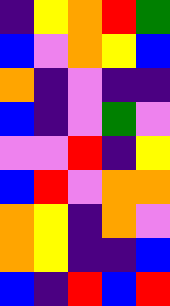[["indigo", "yellow", "orange", "red", "green"], ["blue", "violet", "orange", "yellow", "blue"], ["orange", "indigo", "violet", "indigo", "indigo"], ["blue", "indigo", "violet", "green", "violet"], ["violet", "violet", "red", "indigo", "yellow"], ["blue", "red", "violet", "orange", "orange"], ["orange", "yellow", "indigo", "orange", "violet"], ["orange", "yellow", "indigo", "indigo", "blue"], ["blue", "indigo", "red", "blue", "red"]]